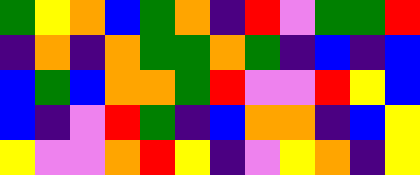[["green", "yellow", "orange", "blue", "green", "orange", "indigo", "red", "violet", "green", "green", "red"], ["indigo", "orange", "indigo", "orange", "green", "green", "orange", "green", "indigo", "blue", "indigo", "blue"], ["blue", "green", "blue", "orange", "orange", "green", "red", "violet", "violet", "red", "yellow", "blue"], ["blue", "indigo", "violet", "red", "green", "indigo", "blue", "orange", "orange", "indigo", "blue", "yellow"], ["yellow", "violet", "violet", "orange", "red", "yellow", "indigo", "violet", "yellow", "orange", "indigo", "yellow"]]